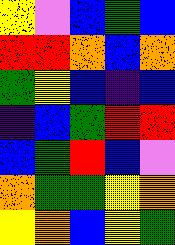[["yellow", "violet", "blue", "green", "blue"], ["red", "red", "orange", "blue", "orange"], ["green", "yellow", "blue", "indigo", "blue"], ["indigo", "blue", "green", "red", "red"], ["blue", "green", "red", "blue", "violet"], ["orange", "green", "green", "yellow", "orange"], ["yellow", "orange", "blue", "yellow", "green"]]